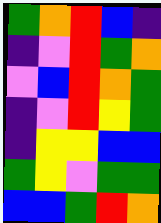[["green", "orange", "red", "blue", "indigo"], ["indigo", "violet", "red", "green", "orange"], ["violet", "blue", "red", "orange", "green"], ["indigo", "violet", "red", "yellow", "green"], ["indigo", "yellow", "yellow", "blue", "blue"], ["green", "yellow", "violet", "green", "green"], ["blue", "blue", "green", "red", "orange"]]